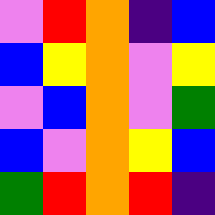[["violet", "red", "orange", "indigo", "blue"], ["blue", "yellow", "orange", "violet", "yellow"], ["violet", "blue", "orange", "violet", "green"], ["blue", "violet", "orange", "yellow", "blue"], ["green", "red", "orange", "red", "indigo"]]